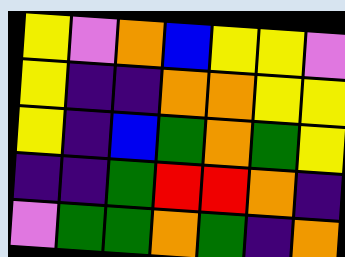[["yellow", "violet", "orange", "blue", "yellow", "yellow", "violet"], ["yellow", "indigo", "indigo", "orange", "orange", "yellow", "yellow"], ["yellow", "indigo", "blue", "green", "orange", "green", "yellow"], ["indigo", "indigo", "green", "red", "red", "orange", "indigo"], ["violet", "green", "green", "orange", "green", "indigo", "orange"]]